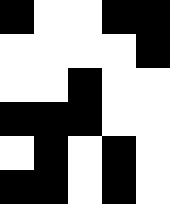[["black", "white", "white", "black", "black"], ["white", "white", "white", "white", "black"], ["white", "white", "black", "white", "white"], ["black", "black", "black", "white", "white"], ["white", "black", "white", "black", "white"], ["black", "black", "white", "black", "white"]]